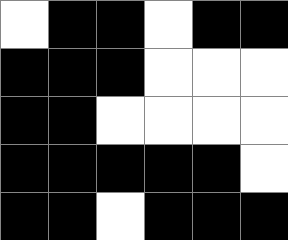[["white", "black", "black", "white", "black", "black"], ["black", "black", "black", "white", "white", "white"], ["black", "black", "white", "white", "white", "white"], ["black", "black", "black", "black", "black", "white"], ["black", "black", "white", "black", "black", "black"]]